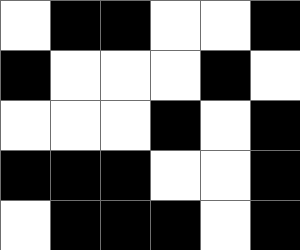[["white", "black", "black", "white", "white", "black"], ["black", "white", "white", "white", "black", "white"], ["white", "white", "white", "black", "white", "black"], ["black", "black", "black", "white", "white", "black"], ["white", "black", "black", "black", "white", "black"]]